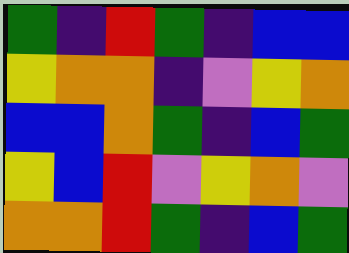[["green", "indigo", "red", "green", "indigo", "blue", "blue"], ["yellow", "orange", "orange", "indigo", "violet", "yellow", "orange"], ["blue", "blue", "orange", "green", "indigo", "blue", "green"], ["yellow", "blue", "red", "violet", "yellow", "orange", "violet"], ["orange", "orange", "red", "green", "indigo", "blue", "green"]]